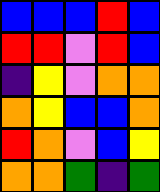[["blue", "blue", "blue", "red", "blue"], ["red", "red", "violet", "red", "blue"], ["indigo", "yellow", "violet", "orange", "orange"], ["orange", "yellow", "blue", "blue", "orange"], ["red", "orange", "violet", "blue", "yellow"], ["orange", "orange", "green", "indigo", "green"]]